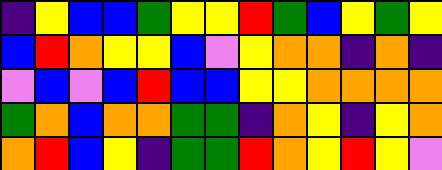[["indigo", "yellow", "blue", "blue", "green", "yellow", "yellow", "red", "green", "blue", "yellow", "green", "yellow"], ["blue", "red", "orange", "yellow", "yellow", "blue", "violet", "yellow", "orange", "orange", "indigo", "orange", "indigo"], ["violet", "blue", "violet", "blue", "red", "blue", "blue", "yellow", "yellow", "orange", "orange", "orange", "orange"], ["green", "orange", "blue", "orange", "orange", "green", "green", "indigo", "orange", "yellow", "indigo", "yellow", "orange"], ["orange", "red", "blue", "yellow", "indigo", "green", "green", "red", "orange", "yellow", "red", "yellow", "violet"]]